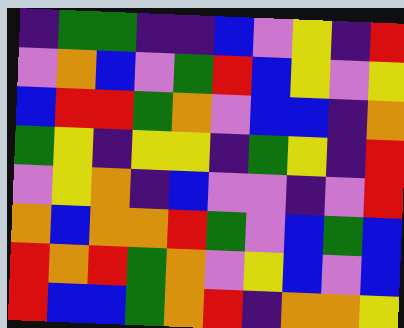[["indigo", "green", "green", "indigo", "indigo", "blue", "violet", "yellow", "indigo", "red"], ["violet", "orange", "blue", "violet", "green", "red", "blue", "yellow", "violet", "yellow"], ["blue", "red", "red", "green", "orange", "violet", "blue", "blue", "indigo", "orange"], ["green", "yellow", "indigo", "yellow", "yellow", "indigo", "green", "yellow", "indigo", "red"], ["violet", "yellow", "orange", "indigo", "blue", "violet", "violet", "indigo", "violet", "red"], ["orange", "blue", "orange", "orange", "red", "green", "violet", "blue", "green", "blue"], ["red", "orange", "red", "green", "orange", "violet", "yellow", "blue", "violet", "blue"], ["red", "blue", "blue", "green", "orange", "red", "indigo", "orange", "orange", "yellow"]]